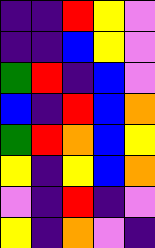[["indigo", "indigo", "red", "yellow", "violet"], ["indigo", "indigo", "blue", "yellow", "violet"], ["green", "red", "indigo", "blue", "violet"], ["blue", "indigo", "red", "blue", "orange"], ["green", "red", "orange", "blue", "yellow"], ["yellow", "indigo", "yellow", "blue", "orange"], ["violet", "indigo", "red", "indigo", "violet"], ["yellow", "indigo", "orange", "violet", "indigo"]]